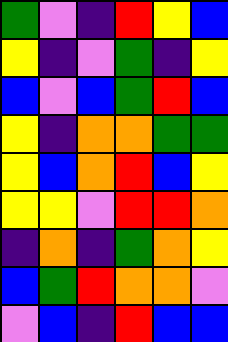[["green", "violet", "indigo", "red", "yellow", "blue"], ["yellow", "indigo", "violet", "green", "indigo", "yellow"], ["blue", "violet", "blue", "green", "red", "blue"], ["yellow", "indigo", "orange", "orange", "green", "green"], ["yellow", "blue", "orange", "red", "blue", "yellow"], ["yellow", "yellow", "violet", "red", "red", "orange"], ["indigo", "orange", "indigo", "green", "orange", "yellow"], ["blue", "green", "red", "orange", "orange", "violet"], ["violet", "blue", "indigo", "red", "blue", "blue"]]